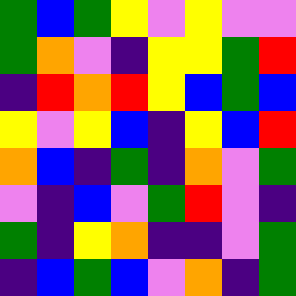[["green", "blue", "green", "yellow", "violet", "yellow", "violet", "violet"], ["green", "orange", "violet", "indigo", "yellow", "yellow", "green", "red"], ["indigo", "red", "orange", "red", "yellow", "blue", "green", "blue"], ["yellow", "violet", "yellow", "blue", "indigo", "yellow", "blue", "red"], ["orange", "blue", "indigo", "green", "indigo", "orange", "violet", "green"], ["violet", "indigo", "blue", "violet", "green", "red", "violet", "indigo"], ["green", "indigo", "yellow", "orange", "indigo", "indigo", "violet", "green"], ["indigo", "blue", "green", "blue", "violet", "orange", "indigo", "green"]]